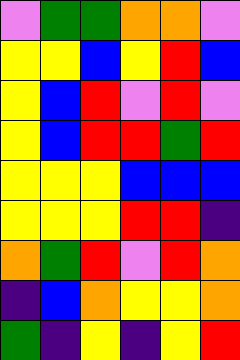[["violet", "green", "green", "orange", "orange", "violet"], ["yellow", "yellow", "blue", "yellow", "red", "blue"], ["yellow", "blue", "red", "violet", "red", "violet"], ["yellow", "blue", "red", "red", "green", "red"], ["yellow", "yellow", "yellow", "blue", "blue", "blue"], ["yellow", "yellow", "yellow", "red", "red", "indigo"], ["orange", "green", "red", "violet", "red", "orange"], ["indigo", "blue", "orange", "yellow", "yellow", "orange"], ["green", "indigo", "yellow", "indigo", "yellow", "red"]]